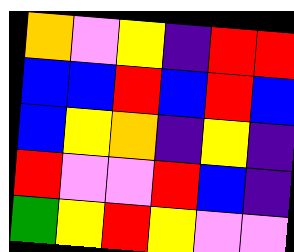[["orange", "violet", "yellow", "indigo", "red", "red"], ["blue", "blue", "red", "blue", "red", "blue"], ["blue", "yellow", "orange", "indigo", "yellow", "indigo"], ["red", "violet", "violet", "red", "blue", "indigo"], ["green", "yellow", "red", "yellow", "violet", "violet"]]